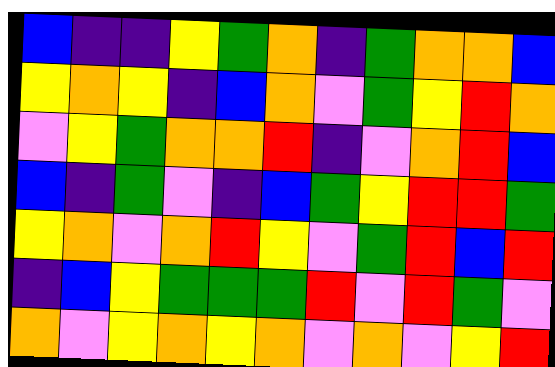[["blue", "indigo", "indigo", "yellow", "green", "orange", "indigo", "green", "orange", "orange", "blue"], ["yellow", "orange", "yellow", "indigo", "blue", "orange", "violet", "green", "yellow", "red", "orange"], ["violet", "yellow", "green", "orange", "orange", "red", "indigo", "violet", "orange", "red", "blue"], ["blue", "indigo", "green", "violet", "indigo", "blue", "green", "yellow", "red", "red", "green"], ["yellow", "orange", "violet", "orange", "red", "yellow", "violet", "green", "red", "blue", "red"], ["indigo", "blue", "yellow", "green", "green", "green", "red", "violet", "red", "green", "violet"], ["orange", "violet", "yellow", "orange", "yellow", "orange", "violet", "orange", "violet", "yellow", "red"]]